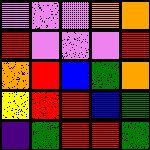[["violet", "violet", "violet", "orange", "orange"], ["red", "violet", "violet", "violet", "red"], ["orange", "red", "blue", "green", "orange"], ["yellow", "red", "red", "blue", "green"], ["indigo", "green", "red", "red", "green"]]